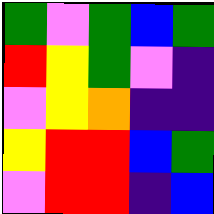[["green", "violet", "green", "blue", "green"], ["red", "yellow", "green", "violet", "indigo"], ["violet", "yellow", "orange", "indigo", "indigo"], ["yellow", "red", "red", "blue", "green"], ["violet", "red", "red", "indigo", "blue"]]